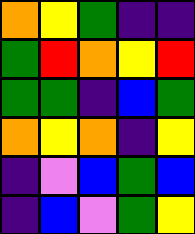[["orange", "yellow", "green", "indigo", "indigo"], ["green", "red", "orange", "yellow", "red"], ["green", "green", "indigo", "blue", "green"], ["orange", "yellow", "orange", "indigo", "yellow"], ["indigo", "violet", "blue", "green", "blue"], ["indigo", "blue", "violet", "green", "yellow"]]